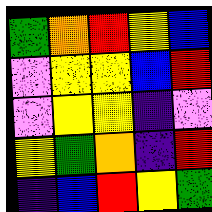[["green", "orange", "red", "yellow", "blue"], ["violet", "yellow", "yellow", "blue", "red"], ["violet", "yellow", "yellow", "indigo", "violet"], ["yellow", "green", "orange", "indigo", "red"], ["indigo", "blue", "red", "yellow", "green"]]